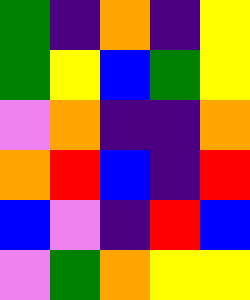[["green", "indigo", "orange", "indigo", "yellow"], ["green", "yellow", "blue", "green", "yellow"], ["violet", "orange", "indigo", "indigo", "orange"], ["orange", "red", "blue", "indigo", "red"], ["blue", "violet", "indigo", "red", "blue"], ["violet", "green", "orange", "yellow", "yellow"]]